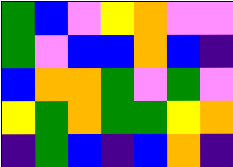[["green", "blue", "violet", "yellow", "orange", "violet", "violet"], ["green", "violet", "blue", "blue", "orange", "blue", "indigo"], ["blue", "orange", "orange", "green", "violet", "green", "violet"], ["yellow", "green", "orange", "green", "green", "yellow", "orange"], ["indigo", "green", "blue", "indigo", "blue", "orange", "indigo"]]